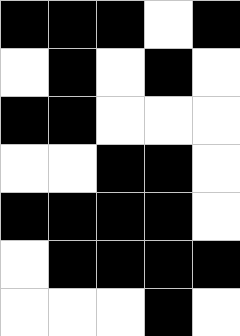[["black", "black", "black", "white", "black"], ["white", "black", "white", "black", "white"], ["black", "black", "white", "white", "white"], ["white", "white", "black", "black", "white"], ["black", "black", "black", "black", "white"], ["white", "black", "black", "black", "black"], ["white", "white", "white", "black", "white"]]